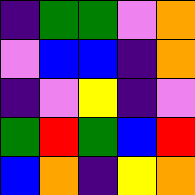[["indigo", "green", "green", "violet", "orange"], ["violet", "blue", "blue", "indigo", "orange"], ["indigo", "violet", "yellow", "indigo", "violet"], ["green", "red", "green", "blue", "red"], ["blue", "orange", "indigo", "yellow", "orange"]]